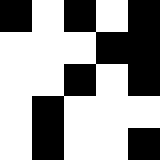[["black", "white", "black", "white", "black"], ["white", "white", "white", "black", "black"], ["white", "white", "black", "white", "black"], ["white", "black", "white", "white", "white"], ["white", "black", "white", "white", "black"]]